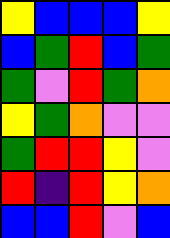[["yellow", "blue", "blue", "blue", "yellow"], ["blue", "green", "red", "blue", "green"], ["green", "violet", "red", "green", "orange"], ["yellow", "green", "orange", "violet", "violet"], ["green", "red", "red", "yellow", "violet"], ["red", "indigo", "red", "yellow", "orange"], ["blue", "blue", "red", "violet", "blue"]]